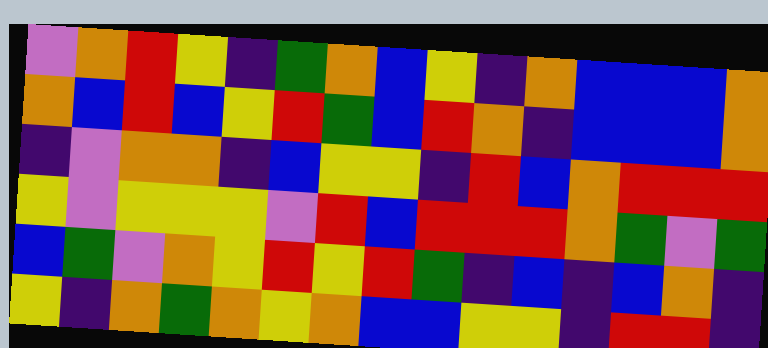[["violet", "orange", "red", "yellow", "indigo", "green", "orange", "blue", "yellow", "indigo", "orange", "blue", "blue", "blue", "orange"], ["orange", "blue", "red", "blue", "yellow", "red", "green", "blue", "red", "orange", "indigo", "blue", "blue", "blue", "orange"], ["indigo", "violet", "orange", "orange", "indigo", "blue", "yellow", "yellow", "indigo", "red", "blue", "orange", "red", "red", "red"], ["yellow", "violet", "yellow", "yellow", "yellow", "violet", "red", "blue", "red", "red", "red", "orange", "green", "violet", "green"], ["blue", "green", "violet", "orange", "yellow", "red", "yellow", "red", "green", "indigo", "blue", "indigo", "blue", "orange", "indigo"], ["yellow", "indigo", "orange", "green", "orange", "yellow", "orange", "blue", "blue", "yellow", "yellow", "indigo", "red", "red", "indigo"]]